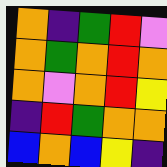[["orange", "indigo", "green", "red", "violet"], ["orange", "green", "orange", "red", "orange"], ["orange", "violet", "orange", "red", "yellow"], ["indigo", "red", "green", "orange", "orange"], ["blue", "orange", "blue", "yellow", "indigo"]]